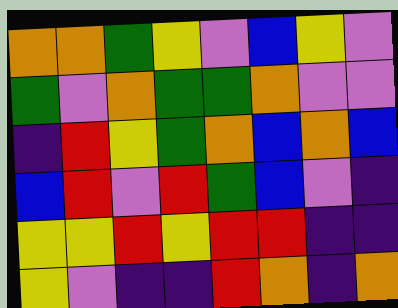[["orange", "orange", "green", "yellow", "violet", "blue", "yellow", "violet"], ["green", "violet", "orange", "green", "green", "orange", "violet", "violet"], ["indigo", "red", "yellow", "green", "orange", "blue", "orange", "blue"], ["blue", "red", "violet", "red", "green", "blue", "violet", "indigo"], ["yellow", "yellow", "red", "yellow", "red", "red", "indigo", "indigo"], ["yellow", "violet", "indigo", "indigo", "red", "orange", "indigo", "orange"]]